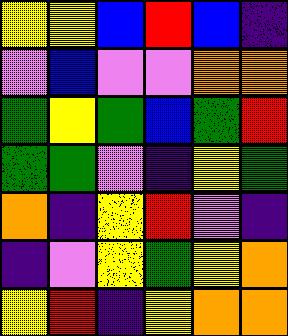[["yellow", "yellow", "blue", "red", "blue", "indigo"], ["violet", "blue", "violet", "violet", "orange", "orange"], ["green", "yellow", "green", "blue", "green", "red"], ["green", "green", "violet", "indigo", "yellow", "green"], ["orange", "indigo", "yellow", "red", "violet", "indigo"], ["indigo", "violet", "yellow", "green", "yellow", "orange"], ["yellow", "red", "indigo", "yellow", "orange", "orange"]]